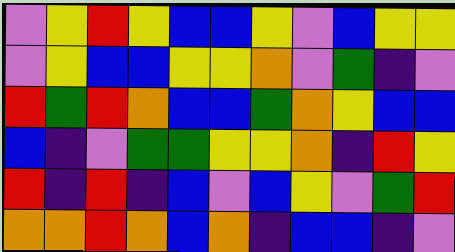[["violet", "yellow", "red", "yellow", "blue", "blue", "yellow", "violet", "blue", "yellow", "yellow"], ["violet", "yellow", "blue", "blue", "yellow", "yellow", "orange", "violet", "green", "indigo", "violet"], ["red", "green", "red", "orange", "blue", "blue", "green", "orange", "yellow", "blue", "blue"], ["blue", "indigo", "violet", "green", "green", "yellow", "yellow", "orange", "indigo", "red", "yellow"], ["red", "indigo", "red", "indigo", "blue", "violet", "blue", "yellow", "violet", "green", "red"], ["orange", "orange", "red", "orange", "blue", "orange", "indigo", "blue", "blue", "indigo", "violet"]]